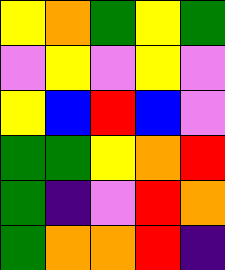[["yellow", "orange", "green", "yellow", "green"], ["violet", "yellow", "violet", "yellow", "violet"], ["yellow", "blue", "red", "blue", "violet"], ["green", "green", "yellow", "orange", "red"], ["green", "indigo", "violet", "red", "orange"], ["green", "orange", "orange", "red", "indigo"]]